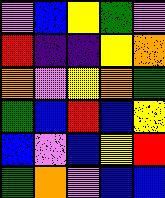[["violet", "blue", "yellow", "green", "violet"], ["red", "indigo", "indigo", "yellow", "orange"], ["orange", "violet", "yellow", "orange", "green"], ["green", "blue", "red", "blue", "yellow"], ["blue", "violet", "blue", "yellow", "red"], ["green", "orange", "violet", "blue", "blue"]]